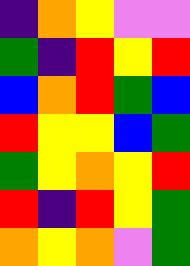[["indigo", "orange", "yellow", "violet", "violet"], ["green", "indigo", "red", "yellow", "red"], ["blue", "orange", "red", "green", "blue"], ["red", "yellow", "yellow", "blue", "green"], ["green", "yellow", "orange", "yellow", "red"], ["red", "indigo", "red", "yellow", "green"], ["orange", "yellow", "orange", "violet", "green"]]